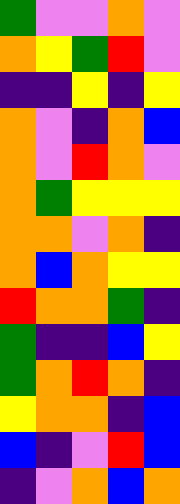[["green", "violet", "violet", "orange", "violet"], ["orange", "yellow", "green", "red", "violet"], ["indigo", "indigo", "yellow", "indigo", "yellow"], ["orange", "violet", "indigo", "orange", "blue"], ["orange", "violet", "red", "orange", "violet"], ["orange", "green", "yellow", "yellow", "yellow"], ["orange", "orange", "violet", "orange", "indigo"], ["orange", "blue", "orange", "yellow", "yellow"], ["red", "orange", "orange", "green", "indigo"], ["green", "indigo", "indigo", "blue", "yellow"], ["green", "orange", "red", "orange", "indigo"], ["yellow", "orange", "orange", "indigo", "blue"], ["blue", "indigo", "violet", "red", "blue"], ["indigo", "violet", "orange", "blue", "orange"]]